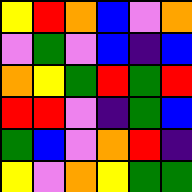[["yellow", "red", "orange", "blue", "violet", "orange"], ["violet", "green", "violet", "blue", "indigo", "blue"], ["orange", "yellow", "green", "red", "green", "red"], ["red", "red", "violet", "indigo", "green", "blue"], ["green", "blue", "violet", "orange", "red", "indigo"], ["yellow", "violet", "orange", "yellow", "green", "green"]]